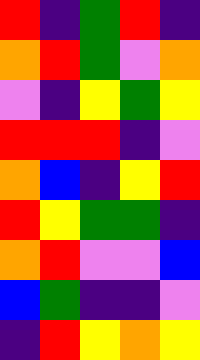[["red", "indigo", "green", "red", "indigo"], ["orange", "red", "green", "violet", "orange"], ["violet", "indigo", "yellow", "green", "yellow"], ["red", "red", "red", "indigo", "violet"], ["orange", "blue", "indigo", "yellow", "red"], ["red", "yellow", "green", "green", "indigo"], ["orange", "red", "violet", "violet", "blue"], ["blue", "green", "indigo", "indigo", "violet"], ["indigo", "red", "yellow", "orange", "yellow"]]